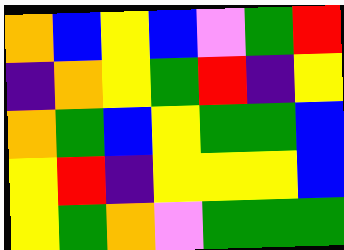[["orange", "blue", "yellow", "blue", "violet", "green", "red"], ["indigo", "orange", "yellow", "green", "red", "indigo", "yellow"], ["orange", "green", "blue", "yellow", "green", "green", "blue"], ["yellow", "red", "indigo", "yellow", "yellow", "yellow", "blue"], ["yellow", "green", "orange", "violet", "green", "green", "green"]]